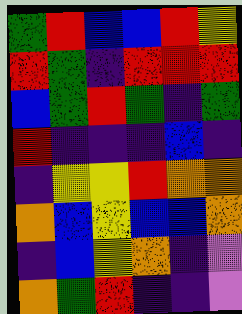[["green", "red", "blue", "blue", "red", "yellow"], ["red", "green", "indigo", "red", "red", "red"], ["blue", "green", "red", "green", "indigo", "green"], ["red", "indigo", "indigo", "indigo", "blue", "indigo"], ["indigo", "yellow", "yellow", "red", "orange", "orange"], ["orange", "blue", "yellow", "blue", "blue", "orange"], ["indigo", "blue", "yellow", "orange", "indigo", "violet"], ["orange", "green", "red", "indigo", "indigo", "violet"]]